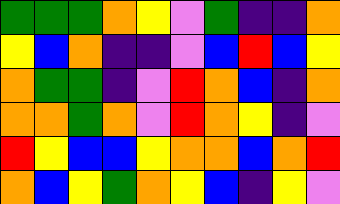[["green", "green", "green", "orange", "yellow", "violet", "green", "indigo", "indigo", "orange"], ["yellow", "blue", "orange", "indigo", "indigo", "violet", "blue", "red", "blue", "yellow"], ["orange", "green", "green", "indigo", "violet", "red", "orange", "blue", "indigo", "orange"], ["orange", "orange", "green", "orange", "violet", "red", "orange", "yellow", "indigo", "violet"], ["red", "yellow", "blue", "blue", "yellow", "orange", "orange", "blue", "orange", "red"], ["orange", "blue", "yellow", "green", "orange", "yellow", "blue", "indigo", "yellow", "violet"]]